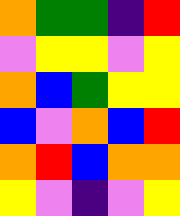[["orange", "green", "green", "indigo", "red"], ["violet", "yellow", "yellow", "violet", "yellow"], ["orange", "blue", "green", "yellow", "yellow"], ["blue", "violet", "orange", "blue", "red"], ["orange", "red", "blue", "orange", "orange"], ["yellow", "violet", "indigo", "violet", "yellow"]]